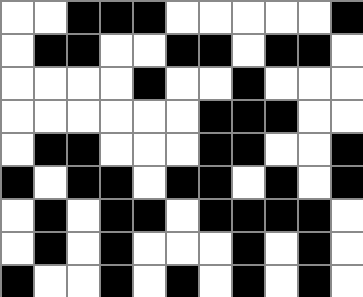[["white", "white", "black", "black", "black", "white", "white", "white", "white", "white", "black"], ["white", "black", "black", "white", "white", "black", "black", "white", "black", "black", "white"], ["white", "white", "white", "white", "black", "white", "white", "black", "white", "white", "white"], ["white", "white", "white", "white", "white", "white", "black", "black", "black", "white", "white"], ["white", "black", "black", "white", "white", "white", "black", "black", "white", "white", "black"], ["black", "white", "black", "black", "white", "black", "black", "white", "black", "white", "black"], ["white", "black", "white", "black", "black", "white", "black", "black", "black", "black", "white"], ["white", "black", "white", "black", "white", "white", "white", "black", "white", "black", "white"], ["black", "white", "white", "black", "white", "black", "white", "black", "white", "black", "white"]]